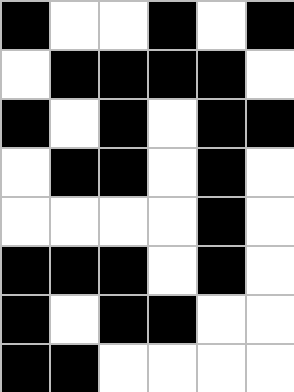[["black", "white", "white", "black", "white", "black"], ["white", "black", "black", "black", "black", "white"], ["black", "white", "black", "white", "black", "black"], ["white", "black", "black", "white", "black", "white"], ["white", "white", "white", "white", "black", "white"], ["black", "black", "black", "white", "black", "white"], ["black", "white", "black", "black", "white", "white"], ["black", "black", "white", "white", "white", "white"]]